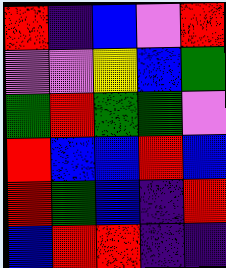[["red", "indigo", "blue", "violet", "red"], ["violet", "violet", "yellow", "blue", "green"], ["green", "red", "green", "green", "violet"], ["red", "blue", "blue", "red", "blue"], ["red", "green", "blue", "indigo", "red"], ["blue", "red", "red", "indigo", "indigo"]]